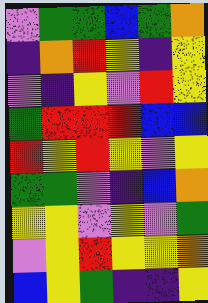[["violet", "green", "green", "blue", "green", "orange"], ["indigo", "orange", "red", "yellow", "indigo", "yellow"], ["violet", "indigo", "yellow", "violet", "red", "yellow"], ["green", "red", "red", "red", "blue", "blue"], ["red", "yellow", "red", "yellow", "violet", "yellow"], ["green", "green", "violet", "indigo", "blue", "orange"], ["yellow", "yellow", "violet", "yellow", "violet", "green"], ["violet", "yellow", "red", "yellow", "yellow", "orange"], ["blue", "yellow", "green", "indigo", "indigo", "yellow"]]